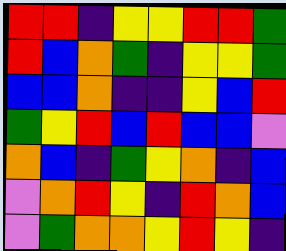[["red", "red", "indigo", "yellow", "yellow", "red", "red", "green"], ["red", "blue", "orange", "green", "indigo", "yellow", "yellow", "green"], ["blue", "blue", "orange", "indigo", "indigo", "yellow", "blue", "red"], ["green", "yellow", "red", "blue", "red", "blue", "blue", "violet"], ["orange", "blue", "indigo", "green", "yellow", "orange", "indigo", "blue"], ["violet", "orange", "red", "yellow", "indigo", "red", "orange", "blue"], ["violet", "green", "orange", "orange", "yellow", "red", "yellow", "indigo"]]